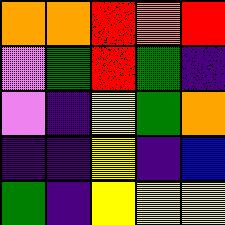[["orange", "orange", "red", "orange", "red"], ["violet", "green", "red", "green", "indigo"], ["violet", "indigo", "yellow", "green", "orange"], ["indigo", "indigo", "yellow", "indigo", "blue"], ["green", "indigo", "yellow", "yellow", "yellow"]]